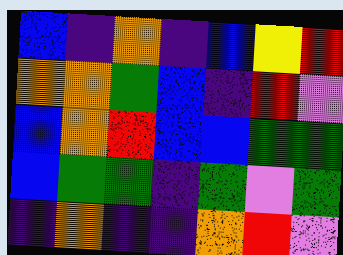[["blue", "indigo", "orange", "indigo", "blue", "yellow", "red"], ["orange", "orange", "green", "blue", "indigo", "red", "violet"], ["blue", "orange", "red", "blue", "blue", "green", "green"], ["blue", "green", "green", "indigo", "green", "violet", "green"], ["indigo", "orange", "indigo", "indigo", "orange", "red", "violet"]]